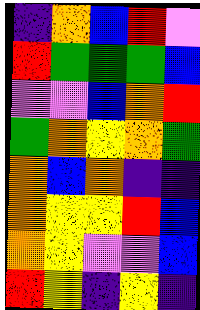[["indigo", "orange", "blue", "red", "violet"], ["red", "green", "green", "green", "blue"], ["violet", "violet", "blue", "orange", "red"], ["green", "orange", "yellow", "orange", "green"], ["orange", "blue", "orange", "indigo", "indigo"], ["orange", "yellow", "yellow", "red", "blue"], ["orange", "yellow", "violet", "violet", "blue"], ["red", "yellow", "indigo", "yellow", "indigo"]]